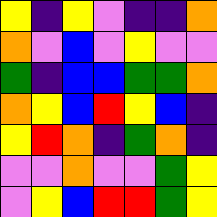[["yellow", "indigo", "yellow", "violet", "indigo", "indigo", "orange"], ["orange", "violet", "blue", "violet", "yellow", "violet", "violet"], ["green", "indigo", "blue", "blue", "green", "green", "orange"], ["orange", "yellow", "blue", "red", "yellow", "blue", "indigo"], ["yellow", "red", "orange", "indigo", "green", "orange", "indigo"], ["violet", "violet", "orange", "violet", "violet", "green", "yellow"], ["violet", "yellow", "blue", "red", "red", "green", "yellow"]]